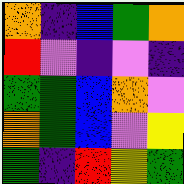[["orange", "indigo", "blue", "green", "orange"], ["red", "violet", "indigo", "violet", "indigo"], ["green", "green", "blue", "orange", "violet"], ["orange", "green", "blue", "violet", "yellow"], ["green", "indigo", "red", "yellow", "green"]]